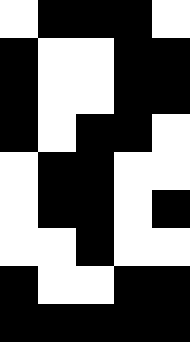[["white", "black", "black", "black", "white"], ["black", "white", "white", "black", "black"], ["black", "white", "white", "black", "black"], ["black", "white", "black", "black", "white"], ["white", "black", "black", "white", "white"], ["white", "black", "black", "white", "black"], ["white", "white", "black", "white", "white"], ["black", "white", "white", "black", "black"], ["black", "black", "black", "black", "black"]]